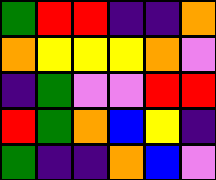[["green", "red", "red", "indigo", "indigo", "orange"], ["orange", "yellow", "yellow", "yellow", "orange", "violet"], ["indigo", "green", "violet", "violet", "red", "red"], ["red", "green", "orange", "blue", "yellow", "indigo"], ["green", "indigo", "indigo", "orange", "blue", "violet"]]